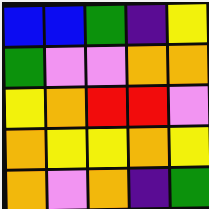[["blue", "blue", "green", "indigo", "yellow"], ["green", "violet", "violet", "orange", "orange"], ["yellow", "orange", "red", "red", "violet"], ["orange", "yellow", "yellow", "orange", "yellow"], ["orange", "violet", "orange", "indigo", "green"]]